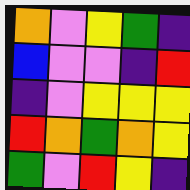[["orange", "violet", "yellow", "green", "indigo"], ["blue", "violet", "violet", "indigo", "red"], ["indigo", "violet", "yellow", "yellow", "yellow"], ["red", "orange", "green", "orange", "yellow"], ["green", "violet", "red", "yellow", "indigo"]]